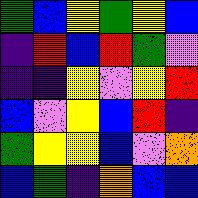[["green", "blue", "yellow", "green", "yellow", "blue"], ["indigo", "red", "blue", "red", "green", "violet"], ["indigo", "indigo", "yellow", "violet", "yellow", "red"], ["blue", "violet", "yellow", "blue", "red", "indigo"], ["green", "yellow", "yellow", "blue", "violet", "orange"], ["blue", "green", "indigo", "orange", "blue", "blue"]]